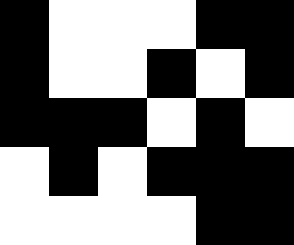[["black", "white", "white", "white", "black", "black"], ["black", "white", "white", "black", "white", "black"], ["black", "black", "black", "white", "black", "white"], ["white", "black", "white", "black", "black", "black"], ["white", "white", "white", "white", "black", "black"]]